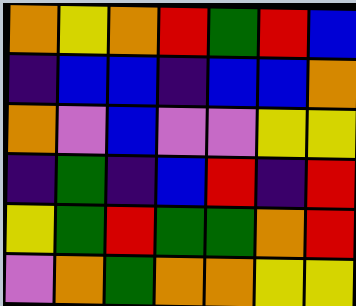[["orange", "yellow", "orange", "red", "green", "red", "blue"], ["indigo", "blue", "blue", "indigo", "blue", "blue", "orange"], ["orange", "violet", "blue", "violet", "violet", "yellow", "yellow"], ["indigo", "green", "indigo", "blue", "red", "indigo", "red"], ["yellow", "green", "red", "green", "green", "orange", "red"], ["violet", "orange", "green", "orange", "orange", "yellow", "yellow"]]